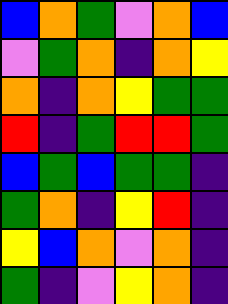[["blue", "orange", "green", "violet", "orange", "blue"], ["violet", "green", "orange", "indigo", "orange", "yellow"], ["orange", "indigo", "orange", "yellow", "green", "green"], ["red", "indigo", "green", "red", "red", "green"], ["blue", "green", "blue", "green", "green", "indigo"], ["green", "orange", "indigo", "yellow", "red", "indigo"], ["yellow", "blue", "orange", "violet", "orange", "indigo"], ["green", "indigo", "violet", "yellow", "orange", "indigo"]]